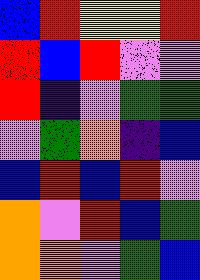[["blue", "red", "yellow", "yellow", "red"], ["red", "blue", "red", "violet", "violet"], ["red", "indigo", "violet", "green", "green"], ["violet", "green", "orange", "indigo", "blue"], ["blue", "red", "blue", "red", "violet"], ["orange", "violet", "red", "blue", "green"], ["orange", "orange", "violet", "green", "blue"]]